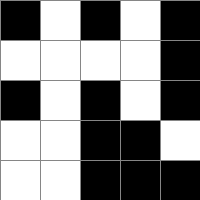[["black", "white", "black", "white", "black"], ["white", "white", "white", "white", "black"], ["black", "white", "black", "white", "black"], ["white", "white", "black", "black", "white"], ["white", "white", "black", "black", "black"]]